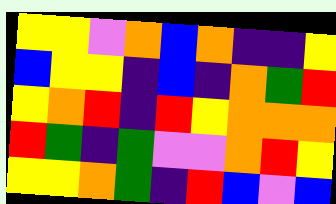[["yellow", "yellow", "violet", "orange", "blue", "orange", "indigo", "indigo", "yellow"], ["blue", "yellow", "yellow", "indigo", "blue", "indigo", "orange", "green", "red"], ["yellow", "orange", "red", "indigo", "red", "yellow", "orange", "orange", "orange"], ["red", "green", "indigo", "green", "violet", "violet", "orange", "red", "yellow"], ["yellow", "yellow", "orange", "green", "indigo", "red", "blue", "violet", "blue"]]